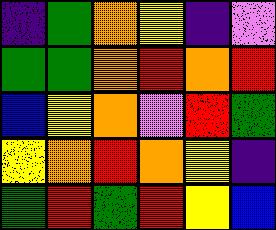[["indigo", "green", "orange", "yellow", "indigo", "violet"], ["green", "green", "orange", "red", "orange", "red"], ["blue", "yellow", "orange", "violet", "red", "green"], ["yellow", "orange", "red", "orange", "yellow", "indigo"], ["green", "red", "green", "red", "yellow", "blue"]]